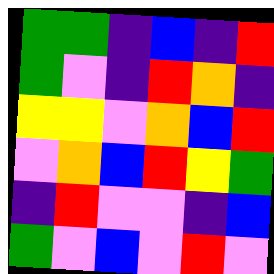[["green", "green", "indigo", "blue", "indigo", "red"], ["green", "violet", "indigo", "red", "orange", "indigo"], ["yellow", "yellow", "violet", "orange", "blue", "red"], ["violet", "orange", "blue", "red", "yellow", "green"], ["indigo", "red", "violet", "violet", "indigo", "blue"], ["green", "violet", "blue", "violet", "red", "violet"]]